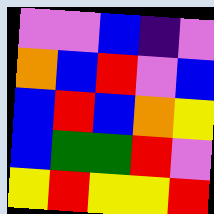[["violet", "violet", "blue", "indigo", "violet"], ["orange", "blue", "red", "violet", "blue"], ["blue", "red", "blue", "orange", "yellow"], ["blue", "green", "green", "red", "violet"], ["yellow", "red", "yellow", "yellow", "red"]]